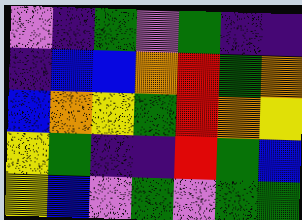[["violet", "indigo", "green", "violet", "green", "indigo", "indigo"], ["indigo", "blue", "blue", "orange", "red", "green", "orange"], ["blue", "orange", "yellow", "green", "red", "orange", "yellow"], ["yellow", "green", "indigo", "indigo", "red", "green", "blue"], ["yellow", "blue", "violet", "green", "violet", "green", "green"]]